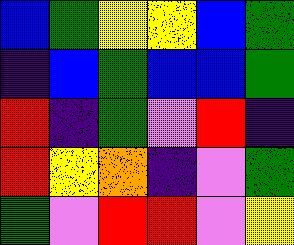[["blue", "green", "yellow", "yellow", "blue", "green"], ["indigo", "blue", "green", "blue", "blue", "green"], ["red", "indigo", "green", "violet", "red", "indigo"], ["red", "yellow", "orange", "indigo", "violet", "green"], ["green", "violet", "red", "red", "violet", "yellow"]]